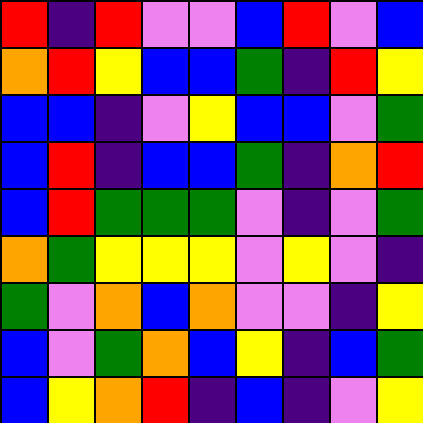[["red", "indigo", "red", "violet", "violet", "blue", "red", "violet", "blue"], ["orange", "red", "yellow", "blue", "blue", "green", "indigo", "red", "yellow"], ["blue", "blue", "indigo", "violet", "yellow", "blue", "blue", "violet", "green"], ["blue", "red", "indigo", "blue", "blue", "green", "indigo", "orange", "red"], ["blue", "red", "green", "green", "green", "violet", "indigo", "violet", "green"], ["orange", "green", "yellow", "yellow", "yellow", "violet", "yellow", "violet", "indigo"], ["green", "violet", "orange", "blue", "orange", "violet", "violet", "indigo", "yellow"], ["blue", "violet", "green", "orange", "blue", "yellow", "indigo", "blue", "green"], ["blue", "yellow", "orange", "red", "indigo", "blue", "indigo", "violet", "yellow"]]